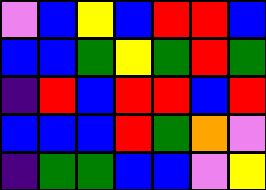[["violet", "blue", "yellow", "blue", "red", "red", "blue"], ["blue", "blue", "green", "yellow", "green", "red", "green"], ["indigo", "red", "blue", "red", "red", "blue", "red"], ["blue", "blue", "blue", "red", "green", "orange", "violet"], ["indigo", "green", "green", "blue", "blue", "violet", "yellow"]]